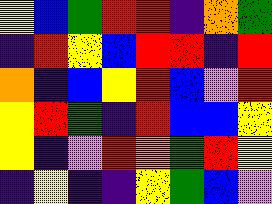[["yellow", "blue", "green", "red", "red", "indigo", "orange", "green"], ["indigo", "red", "yellow", "blue", "red", "red", "indigo", "red"], ["orange", "indigo", "blue", "yellow", "red", "blue", "violet", "red"], ["yellow", "red", "green", "indigo", "red", "blue", "blue", "yellow"], ["yellow", "indigo", "violet", "red", "orange", "green", "red", "yellow"], ["indigo", "yellow", "indigo", "indigo", "yellow", "green", "blue", "violet"]]